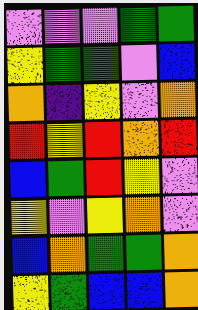[["violet", "violet", "violet", "green", "green"], ["yellow", "green", "green", "violet", "blue"], ["orange", "indigo", "yellow", "violet", "orange"], ["red", "yellow", "red", "orange", "red"], ["blue", "green", "red", "yellow", "violet"], ["yellow", "violet", "yellow", "orange", "violet"], ["blue", "orange", "green", "green", "orange"], ["yellow", "green", "blue", "blue", "orange"]]